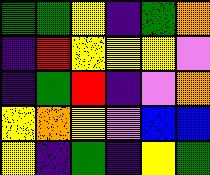[["green", "green", "yellow", "indigo", "green", "orange"], ["indigo", "red", "yellow", "yellow", "yellow", "violet"], ["indigo", "green", "red", "indigo", "violet", "orange"], ["yellow", "orange", "yellow", "violet", "blue", "blue"], ["yellow", "indigo", "green", "indigo", "yellow", "green"]]